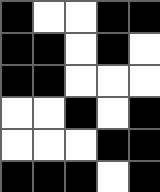[["black", "white", "white", "black", "black"], ["black", "black", "white", "black", "white"], ["black", "black", "white", "white", "white"], ["white", "white", "black", "white", "black"], ["white", "white", "white", "black", "black"], ["black", "black", "black", "white", "black"]]